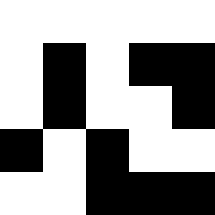[["white", "white", "white", "white", "white"], ["white", "black", "white", "black", "black"], ["white", "black", "white", "white", "black"], ["black", "white", "black", "white", "white"], ["white", "white", "black", "black", "black"]]